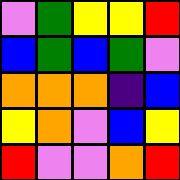[["violet", "green", "yellow", "yellow", "red"], ["blue", "green", "blue", "green", "violet"], ["orange", "orange", "orange", "indigo", "blue"], ["yellow", "orange", "violet", "blue", "yellow"], ["red", "violet", "violet", "orange", "red"]]